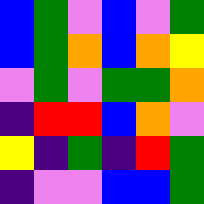[["blue", "green", "violet", "blue", "violet", "green"], ["blue", "green", "orange", "blue", "orange", "yellow"], ["violet", "green", "violet", "green", "green", "orange"], ["indigo", "red", "red", "blue", "orange", "violet"], ["yellow", "indigo", "green", "indigo", "red", "green"], ["indigo", "violet", "violet", "blue", "blue", "green"]]